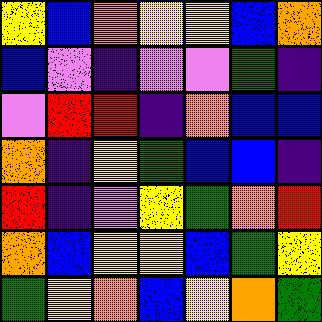[["yellow", "blue", "orange", "yellow", "yellow", "blue", "orange"], ["blue", "violet", "indigo", "violet", "violet", "green", "indigo"], ["violet", "red", "red", "indigo", "orange", "blue", "blue"], ["orange", "indigo", "yellow", "green", "blue", "blue", "indigo"], ["red", "indigo", "violet", "yellow", "green", "orange", "red"], ["orange", "blue", "yellow", "yellow", "blue", "green", "yellow"], ["green", "yellow", "orange", "blue", "yellow", "orange", "green"]]